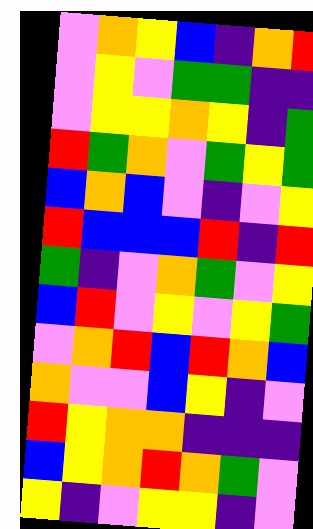[["violet", "orange", "yellow", "blue", "indigo", "orange", "red"], ["violet", "yellow", "violet", "green", "green", "indigo", "indigo"], ["violet", "yellow", "yellow", "orange", "yellow", "indigo", "green"], ["red", "green", "orange", "violet", "green", "yellow", "green"], ["blue", "orange", "blue", "violet", "indigo", "violet", "yellow"], ["red", "blue", "blue", "blue", "red", "indigo", "red"], ["green", "indigo", "violet", "orange", "green", "violet", "yellow"], ["blue", "red", "violet", "yellow", "violet", "yellow", "green"], ["violet", "orange", "red", "blue", "red", "orange", "blue"], ["orange", "violet", "violet", "blue", "yellow", "indigo", "violet"], ["red", "yellow", "orange", "orange", "indigo", "indigo", "indigo"], ["blue", "yellow", "orange", "red", "orange", "green", "violet"], ["yellow", "indigo", "violet", "yellow", "yellow", "indigo", "violet"]]